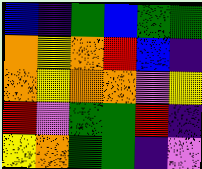[["blue", "indigo", "green", "blue", "green", "green"], ["orange", "yellow", "orange", "red", "blue", "indigo"], ["orange", "yellow", "orange", "orange", "violet", "yellow"], ["red", "violet", "green", "green", "red", "indigo"], ["yellow", "orange", "green", "green", "indigo", "violet"]]